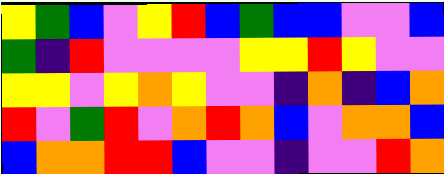[["yellow", "green", "blue", "violet", "yellow", "red", "blue", "green", "blue", "blue", "violet", "violet", "blue"], ["green", "indigo", "red", "violet", "violet", "violet", "violet", "yellow", "yellow", "red", "yellow", "violet", "violet"], ["yellow", "yellow", "violet", "yellow", "orange", "yellow", "violet", "violet", "indigo", "orange", "indigo", "blue", "orange"], ["red", "violet", "green", "red", "violet", "orange", "red", "orange", "blue", "violet", "orange", "orange", "blue"], ["blue", "orange", "orange", "red", "red", "blue", "violet", "violet", "indigo", "violet", "violet", "red", "orange"]]